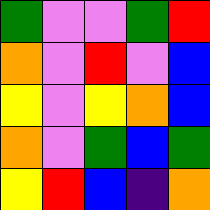[["green", "violet", "violet", "green", "red"], ["orange", "violet", "red", "violet", "blue"], ["yellow", "violet", "yellow", "orange", "blue"], ["orange", "violet", "green", "blue", "green"], ["yellow", "red", "blue", "indigo", "orange"]]